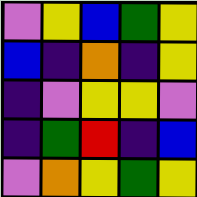[["violet", "yellow", "blue", "green", "yellow"], ["blue", "indigo", "orange", "indigo", "yellow"], ["indigo", "violet", "yellow", "yellow", "violet"], ["indigo", "green", "red", "indigo", "blue"], ["violet", "orange", "yellow", "green", "yellow"]]